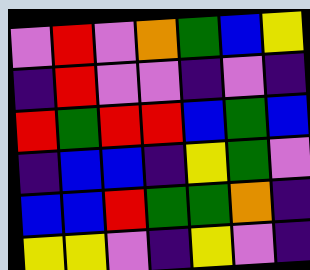[["violet", "red", "violet", "orange", "green", "blue", "yellow"], ["indigo", "red", "violet", "violet", "indigo", "violet", "indigo"], ["red", "green", "red", "red", "blue", "green", "blue"], ["indigo", "blue", "blue", "indigo", "yellow", "green", "violet"], ["blue", "blue", "red", "green", "green", "orange", "indigo"], ["yellow", "yellow", "violet", "indigo", "yellow", "violet", "indigo"]]